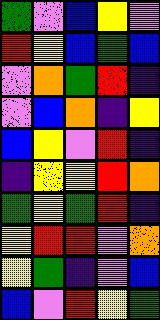[["green", "violet", "blue", "yellow", "violet"], ["red", "yellow", "blue", "green", "blue"], ["violet", "orange", "green", "red", "indigo"], ["violet", "blue", "orange", "indigo", "yellow"], ["blue", "yellow", "violet", "red", "indigo"], ["indigo", "yellow", "yellow", "red", "orange"], ["green", "yellow", "green", "red", "indigo"], ["yellow", "red", "red", "violet", "orange"], ["yellow", "green", "indigo", "violet", "blue"], ["blue", "violet", "red", "yellow", "green"]]